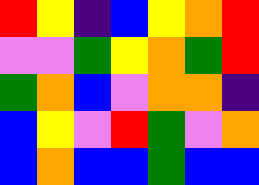[["red", "yellow", "indigo", "blue", "yellow", "orange", "red"], ["violet", "violet", "green", "yellow", "orange", "green", "red"], ["green", "orange", "blue", "violet", "orange", "orange", "indigo"], ["blue", "yellow", "violet", "red", "green", "violet", "orange"], ["blue", "orange", "blue", "blue", "green", "blue", "blue"]]